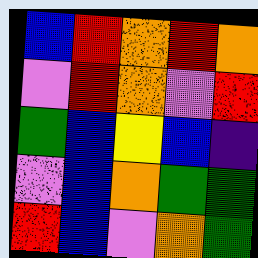[["blue", "red", "orange", "red", "orange"], ["violet", "red", "orange", "violet", "red"], ["green", "blue", "yellow", "blue", "indigo"], ["violet", "blue", "orange", "green", "green"], ["red", "blue", "violet", "orange", "green"]]